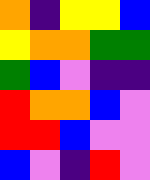[["orange", "indigo", "yellow", "yellow", "blue"], ["yellow", "orange", "orange", "green", "green"], ["green", "blue", "violet", "indigo", "indigo"], ["red", "orange", "orange", "blue", "violet"], ["red", "red", "blue", "violet", "violet"], ["blue", "violet", "indigo", "red", "violet"]]